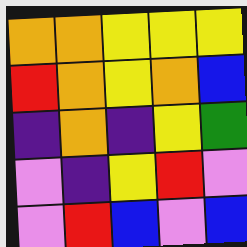[["orange", "orange", "yellow", "yellow", "yellow"], ["red", "orange", "yellow", "orange", "blue"], ["indigo", "orange", "indigo", "yellow", "green"], ["violet", "indigo", "yellow", "red", "violet"], ["violet", "red", "blue", "violet", "blue"]]